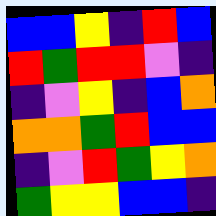[["blue", "blue", "yellow", "indigo", "red", "blue"], ["red", "green", "red", "red", "violet", "indigo"], ["indigo", "violet", "yellow", "indigo", "blue", "orange"], ["orange", "orange", "green", "red", "blue", "blue"], ["indigo", "violet", "red", "green", "yellow", "orange"], ["green", "yellow", "yellow", "blue", "blue", "indigo"]]